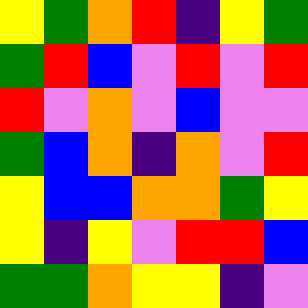[["yellow", "green", "orange", "red", "indigo", "yellow", "green"], ["green", "red", "blue", "violet", "red", "violet", "red"], ["red", "violet", "orange", "violet", "blue", "violet", "violet"], ["green", "blue", "orange", "indigo", "orange", "violet", "red"], ["yellow", "blue", "blue", "orange", "orange", "green", "yellow"], ["yellow", "indigo", "yellow", "violet", "red", "red", "blue"], ["green", "green", "orange", "yellow", "yellow", "indigo", "violet"]]